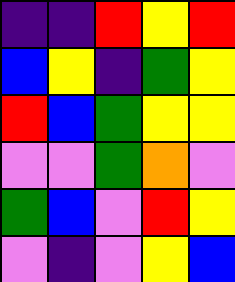[["indigo", "indigo", "red", "yellow", "red"], ["blue", "yellow", "indigo", "green", "yellow"], ["red", "blue", "green", "yellow", "yellow"], ["violet", "violet", "green", "orange", "violet"], ["green", "blue", "violet", "red", "yellow"], ["violet", "indigo", "violet", "yellow", "blue"]]